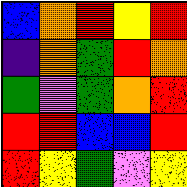[["blue", "orange", "red", "yellow", "red"], ["indigo", "orange", "green", "red", "orange"], ["green", "violet", "green", "orange", "red"], ["red", "red", "blue", "blue", "red"], ["red", "yellow", "green", "violet", "yellow"]]